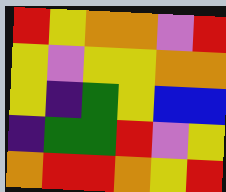[["red", "yellow", "orange", "orange", "violet", "red"], ["yellow", "violet", "yellow", "yellow", "orange", "orange"], ["yellow", "indigo", "green", "yellow", "blue", "blue"], ["indigo", "green", "green", "red", "violet", "yellow"], ["orange", "red", "red", "orange", "yellow", "red"]]